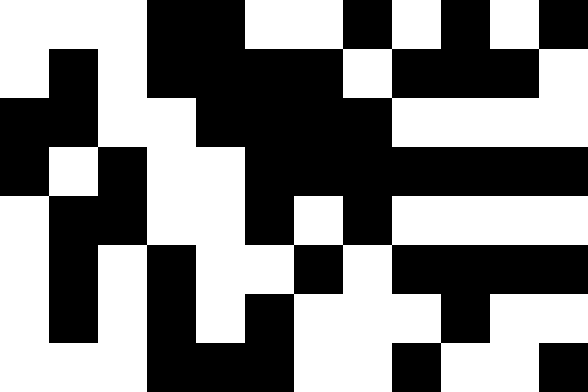[["white", "white", "white", "black", "black", "white", "white", "black", "white", "black", "white", "black"], ["white", "black", "white", "black", "black", "black", "black", "white", "black", "black", "black", "white"], ["black", "black", "white", "white", "black", "black", "black", "black", "white", "white", "white", "white"], ["black", "white", "black", "white", "white", "black", "black", "black", "black", "black", "black", "black"], ["white", "black", "black", "white", "white", "black", "white", "black", "white", "white", "white", "white"], ["white", "black", "white", "black", "white", "white", "black", "white", "black", "black", "black", "black"], ["white", "black", "white", "black", "white", "black", "white", "white", "white", "black", "white", "white"], ["white", "white", "white", "black", "black", "black", "white", "white", "black", "white", "white", "black"]]